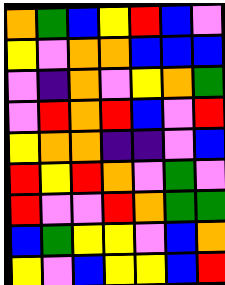[["orange", "green", "blue", "yellow", "red", "blue", "violet"], ["yellow", "violet", "orange", "orange", "blue", "blue", "blue"], ["violet", "indigo", "orange", "violet", "yellow", "orange", "green"], ["violet", "red", "orange", "red", "blue", "violet", "red"], ["yellow", "orange", "orange", "indigo", "indigo", "violet", "blue"], ["red", "yellow", "red", "orange", "violet", "green", "violet"], ["red", "violet", "violet", "red", "orange", "green", "green"], ["blue", "green", "yellow", "yellow", "violet", "blue", "orange"], ["yellow", "violet", "blue", "yellow", "yellow", "blue", "red"]]